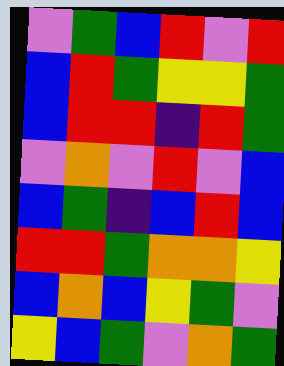[["violet", "green", "blue", "red", "violet", "red"], ["blue", "red", "green", "yellow", "yellow", "green"], ["blue", "red", "red", "indigo", "red", "green"], ["violet", "orange", "violet", "red", "violet", "blue"], ["blue", "green", "indigo", "blue", "red", "blue"], ["red", "red", "green", "orange", "orange", "yellow"], ["blue", "orange", "blue", "yellow", "green", "violet"], ["yellow", "blue", "green", "violet", "orange", "green"]]